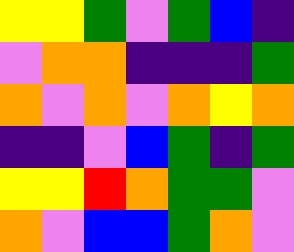[["yellow", "yellow", "green", "violet", "green", "blue", "indigo"], ["violet", "orange", "orange", "indigo", "indigo", "indigo", "green"], ["orange", "violet", "orange", "violet", "orange", "yellow", "orange"], ["indigo", "indigo", "violet", "blue", "green", "indigo", "green"], ["yellow", "yellow", "red", "orange", "green", "green", "violet"], ["orange", "violet", "blue", "blue", "green", "orange", "violet"]]